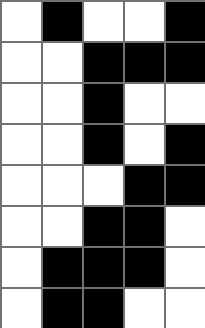[["white", "black", "white", "white", "black"], ["white", "white", "black", "black", "black"], ["white", "white", "black", "white", "white"], ["white", "white", "black", "white", "black"], ["white", "white", "white", "black", "black"], ["white", "white", "black", "black", "white"], ["white", "black", "black", "black", "white"], ["white", "black", "black", "white", "white"]]